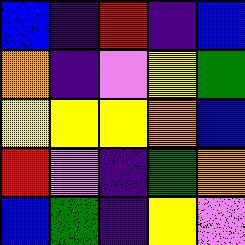[["blue", "indigo", "red", "indigo", "blue"], ["orange", "indigo", "violet", "yellow", "green"], ["yellow", "yellow", "yellow", "orange", "blue"], ["red", "violet", "indigo", "green", "orange"], ["blue", "green", "indigo", "yellow", "violet"]]